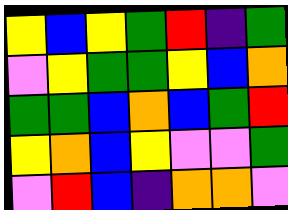[["yellow", "blue", "yellow", "green", "red", "indigo", "green"], ["violet", "yellow", "green", "green", "yellow", "blue", "orange"], ["green", "green", "blue", "orange", "blue", "green", "red"], ["yellow", "orange", "blue", "yellow", "violet", "violet", "green"], ["violet", "red", "blue", "indigo", "orange", "orange", "violet"]]